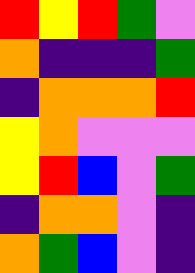[["red", "yellow", "red", "green", "violet"], ["orange", "indigo", "indigo", "indigo", "green"], ["indigo", "orange", "orange", "orange", "red"], ["yellow", "orange", "violet", "violet", "violet"], ["yellow", "red", "blue", "violet", "green"], ["indigo", "orange", "orange", "violet", "indigo"], ["orange", "green", "blue", "violet", "indigo"]]